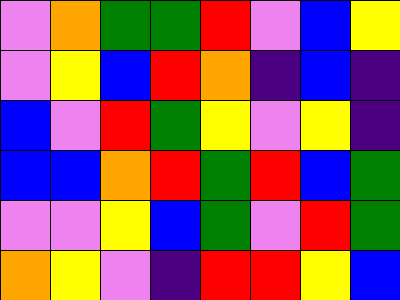[["violet", "orange", "green", "green", "red", "violet", "blue", "yellow"], ["violet", "yellow", "blue", "red", "orange", "indigo", "blue", "indigo"], ["blue", "violet", "red", "green", "yellow", "violet", "yellow", "indigo"], ["blue", "blue", "orange", "red", "green", "red", "blue", "green"], ["violet", "violet", "yellow", "blue", "green", "violet", "red", "green"], ["orange", "yellow", "violet", "indigo", "red", "red", "yellow", "blue"]]